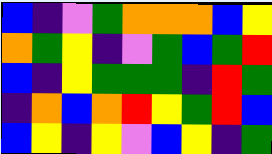[["blue", "indigo", "violet", "green", "orange", "orange", "orange", "blue", "yellow"], ["orange", "green", "yellow", "indigo", "violet", "green", "blue", "green", "red"], ["blue", "indigo", "yellow", "green", "green", "green", "indigo", "red", "green"], ["indigo", "orange", "blue", "orange", "red", "yellow", "green", "red", "blue"], ["blue", "yellow", "indigo", "yellow", "violet", "blue", "yellow", "indigo", "green"]]